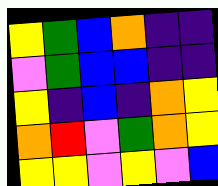[["yellow", "green", "blue", "orange", "indigo", "indigo"], ["violet", "green", "blue", "blue", "indigo", "indigo"], ["yellow", "indigo", "blue", "indigo", "orange", "yellow"], ["orange", "red", "violet", "green", "orange", "yellow"], ["yellow", "yellow", "violet", "yellow", "violet", "blue"]]